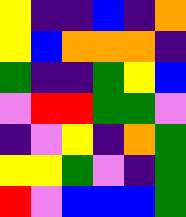[["yellow", "indigo", "indigo", "blue", "indigo", "orange"], ["yellow", "blue", "orange", "orange", "orange", "indigo"], ["green", "indigo", "indigo", "green", "yellow", "blue"], ["violet", "red", "red", "green", "green", "violet"], ["indigo", "violet", "yellow", "indigo", "orange", "green"], ["yellow", "yellow", "green", "violet", "indigo", "green"], ["red", "violet", "blue", "blue", "blue", "green"]]